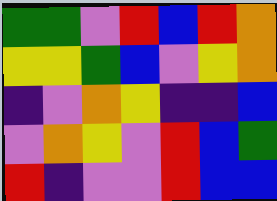[["green", "green", "violet", "red", "blue", "red", "orange"], ["yellow", "yellow", "green", "blue", "violet", "yellow", "orange"], ["indigo", "violet", "orange", "yellow", "indigo", "indigo", "blue"], ["violet", "orange", "yellow", "violet", "red", "blue", "green"], ["red", "indigo", "violet", "violet", "red", "blue", "blue"]]